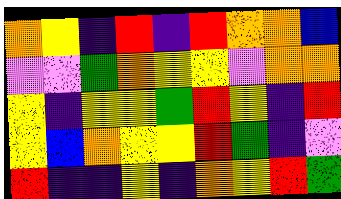[["orange", "yellow", "indigo", "red", "indigo", "red", "orange", "orange", "blue"], ["violet", "violet", "green", "orange", "yellow", "yellow", "violet", "orange", "orange"], ["yellow", "indigo", "yellow", "yellow", "green", "red", "yellow", "indigo", "red"], ["yellow", "blue", "orange", "yellow", "yellow", "red", "green", "indigo", "violet"], ["red", "indigo", "indigo", "yellow", "indigo", "orange", "yellow", "red", "green"]]